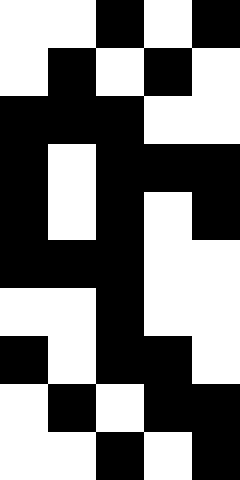[["white", "white", "black", "white", "black"], ["white", "black", "white", "black", "white"], ["black", "black", "black", "white", "white"], ["black", "white", "black", "black", "black"], ["black", "white", "black", "white", "black"], ["black", "black", "black", "white", "white"], ["white", "white", "black", "white", "white"], ["black", "white", "black", "black", "white"], ["white", "black", "white", "black", "black"], ["white", "white", "black", "white", "black"]]